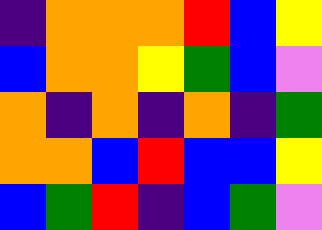[["indigo", "orange", "orange", "orange", "red", "blue", "yellow"], ["blue", "orange", "orange", "yellow", "green", "blue", "violet"], ["orange", "indigo", "orange", "indigo", "orange", "indigo", "green"], ["orange", "orange", "blue", "red", "blue", "blue", "yellow"], ["blue", "green", "red", "indigo", "blue", "green", "violet"]]